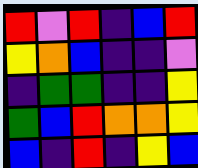[["red", "violet", "red", "indigo", "blue", "red"], ["yellow", "orange", "blue", "indigo", "indigo", "violet"], ["indigo", "green", "green", "indigo", "indigo", "yellow"], ["green", "blue", "red", "orange", "orange", "yellow"], ["blue", "indigo", "red", "indigo", "yellow", "blue"]]